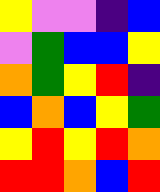[["yellow", "violet", "violet", "indigo", "blue"], ["violet", "green", "blue", "blue", "yellow"], ["orange", "green", "yellow", "red", "indigo"], ["blue", "orange", "blue", "yellow", "green"], ["yellow", "red", "yellow", "red", "orange"], ["red", "red", "orange", "blue", "red"]]